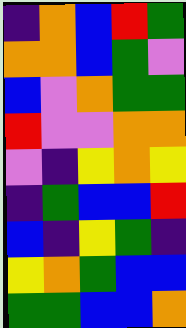[["indigo", "orange", "blue", "red", "green"], ["orange", "orange", "blue", "green", "violet"], ["blue", "violet", "orange", "green", "green"], ["red", "violet", "violet", "orange", "orange"], ["violet", "indigo", "yellow", "orange", "yellow"], ["indigo", "green", "blue", "blue", "red"], ["blue", "indigo", "yellow", "green", "indigo"], ["yellow", "orange", "green", "blue", "blue"], ["green", "green", "blue", "blue", "orange"]]